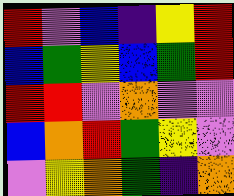[["red", "violet", "blue", "indigo", "yellow", "red"], ["blue", "green", "yellow", "blue", "green", "red"], ["red", "red", "violet", "orange", "violet", "violet"], ["blue", "orange", "red", "green", "yellow", "violet"], ["violet", "yellow", "orange", "green", "indigo", "orange"]]